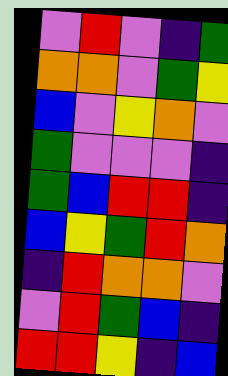[["violet", "red", "violet", "indigo", "green"], ["orange", "orange", "violet", "green", "yellow"], ["blue", "violet", "yellow", "orange", "violet"], ["green", "violet", "violet", "violet", "indigo"], ["green", "blue", "red", "red", "indigo"], ["blue", "yellow", "green", "red", "orange"], ["indigo", "red", "orange", "orange", "violet"], ["violet", "red", "green", "blue", "indigo"], ["red", "red", "yellow", "indigo", "blue"]]